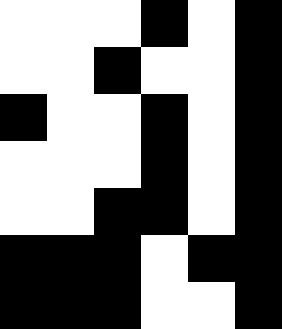[["white", "white", "white", "black", "white", "black"], ["white", "white", "black", "white", "white", "black"], ["black", "white", "white", "black", "white", "black"], ["white", "white", "white", "black", "white", "black"], ["white", "white", "black", "black", "white", "black"], ["black", "black", "black", "white", "black", "black"], ["black", "black", "black", "white", "white", "black"]]